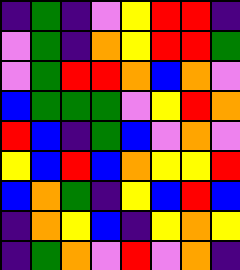[["indigo", "green", "indigo", "violet", "yellow", "red", "red", "indigo"], ["violet", "green", "indigo", "orange", "yellow", "red", "red", "green"], ["violet", "green", "red", "red", "orange", "blue", "orange", "violet"], ["blue", "green", "green", "green", "violet", "yellow", "red", "orange"], ["red", "blue", "indigo", "green", "blue", "violet", "orange", "violet"], ["yellow", "blue", "red", "blue", "orange", "yellow", "yellow", "red"], ["blue", "orange", "green", "indigo", "yellow", "blue", "red", "blue"], ["indigo", "orange", "yellow", "blue", "indigo", "yellow", "orange", "yellow"], ["indigo", "green", "orange", "violet", "red", "violet", "orange", "indigo"]]